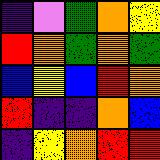[["indigo", "violet", "green", "orange", "yellow"], ["red", "orange", "green", "orange", "green"], ["blue", "yellow", "blue", "red", "orange"], ["red", "indigo", "indigo", "orange", "blue"], ["indigo", "yellow", "orange", "red", "red"]]